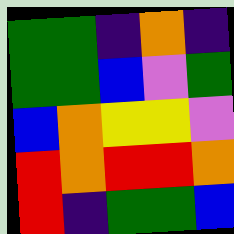[["green", "green", "indigo", "orange", "indigo"], ["green", "green", "blue", "violet", "green"], ["blue", "orange", "yellow", "yellow", "violet"], ["red", "orange", "red", "red", "orange"], ["red", "indigo", "green", "green", "blue"]]